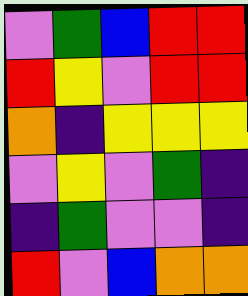[["violet", "green", "blue", "red", "red"], ["red", "yellow", "violet", "red", "red"], ["orange", "indigo", "yellow", "yellow", "yellow"], ["violet", "yellow", "violet", "green", "indigo"], ["indigo", "green", "violet", "violet", "indigo"], ["red", "violet", "blue", "orange", "orange"]]